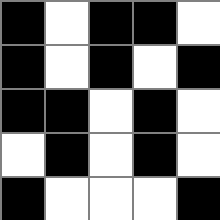[["black", "white", "black", "black", "white"], ["black", "white", "black", "white", "black"], ["black", "black", "white", "black", "white"], ["white", "black", "white", "black", "white"], ["black", "white", "white", "white", "black"]]